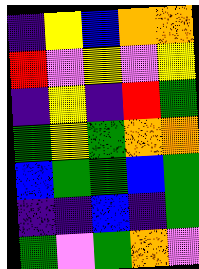[["indigo", "yellow", "blue", "orange", "orange"], ["red", "violet", "yellow", "violet", "yellow"], ["indigo", "yellow", "indigo", "red", "green"], ["green", "yellow", "green", "orange", "orange"], ["blue", "green", "green", "blue", "green"], ["indigo", "indigo", "blue", "indigo", "green"], ["green", "violet", "green", "orange", "violet"]]